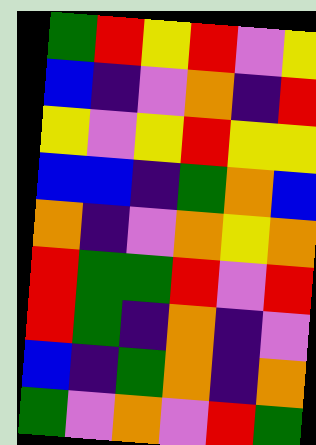[["green", "red", "yellow", "red", "violet", "yellow"], ["blue", "indigo", "violet", "orange", "indigo", "red"], ["yellow", "violet", "yellow", "red", "yellow", "yellow"], ["blue", "blue", "indigo", "green", "orange", "blue"], ["orange", "indigo", "violet", "orange", "yellow", "orange"], ["red", "green", "green", "red", "violet", "red"], ["red", "green", "indigo", "orange", "indigo", "violet"], ["blue", "indigo", "green", "orange", "indigo", "orange"], ["green", "violet", "orange", "violet", "red", "green"]]